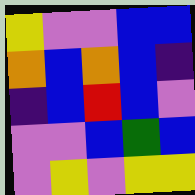[["yellow", "violet", "violet", "blue", "blue"], ["orange", "blue", "orange", "blue", "indigo"], ["indigo", "blue", "red", "blue", "violet"], ["violet", "violet", "blue", "green", "blue"], ["violet", "yellow", "violet", "yellow", "yellow"]]